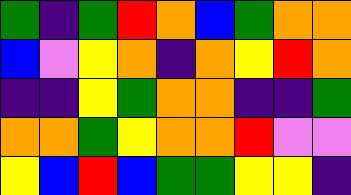[["green", "indigo", "green", "red", "orange", "blue", "green", "orange", "orange"], ["blue", "violet", "yellow", "orange", "indigo", "orange", "yellow", "red", "orange"], ["indigo", "indigo", "yellow", "green", "orange", "orange", "indigo", "indigo", "green"], ["orange", "orange", "green", "yellow", "orange", "orange", "red", "violet", "violet"], ["yellow", "blue", "red", "blue", "green", "green", "yellow", "yellow", "indigo"]]